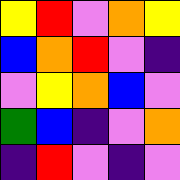[["yellow", "red", "violet", "orange", "yellow"], ["blue", "orange", "red", "violet", "indigo"], ["violet", "yellow", "orange", "blue", "violet"], ["green", "blue", "indigo", "violet", "orange"], ["indigo", "red", "violet", "indigo", "violet"]]